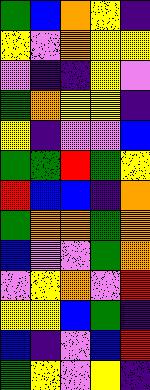[["green", "blue", "orange", "yellow", "indigo"], ["yellow", "violet", "orange", "yellow", "yellow"], ["violet", "indigo", "indigo", "yellow", "violet"], ["green", "orange", "yellow", "yellow", "indigo"], ["yellow", "indigo", "violet", "violet", "blue"], ["green", "green", "red", "green", "yellow"], ["red", "blue", "blue", "indigo", "orange"], ["green", "orange", "orange", "green", "orange"], ["blue", "violet", "violet", "green", "orange"], ["violet", "yellow", "orange", "violet", "red"], ["yellow", "yellow", "blue", "green", "indigo"], ["blue", "indigo", "violet", "blue", "red"], ["green", "yellow", "violet", "yellow", "indigo"]]